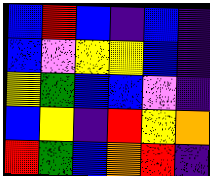[["blue", "red", "blue", "indigo", "blue", "indigo"], ["blue", "violet", "yellow", "yellow", "blue", "indigo"], ["yellow", "green", "blue", "blue", "violet", "indigo"], ["blue", "yellow", "indigo", "red", "yellow", "orange"], ["red", "green", "blue", "orange", "red", "indigo"]]